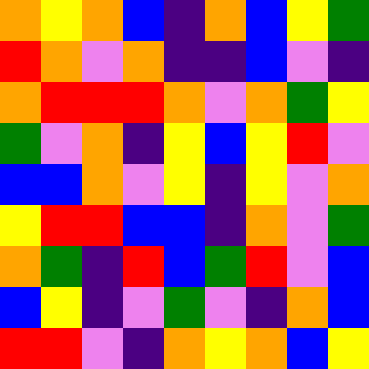[["orange", "yellow", "orange", "blue", "indigo", "orange", "blue", "yellow", "green"], ["red", "orange", "violet", "orange", "indigo", "indigo", "blue", "violet", "indigo"], ["orange", "red", "red", "red", "orange", "violet", "orange", "green", "yellow"], ["green", "violet", "orange", "indigo", "yellow", "blue", "yellow", "red", "violet"], ["blue", "blue", "orange", "violet", "yellow", "indigo", "yellow", "violet", "orange"], ["yellow", "red", "red", "blue", "blue", "indigo", "orange", "violet", "green"], ["orange", "green", "indigo", "red", "blue", "green", "red", "violet", "blue"], ["blue", "yellow", "indigo", "violet", "green", "violet", "indigo", "orange", "blue"], ["red", "red", "violet", "indigo", "orange", "yellow", "orange", "blue", "yellow"]]